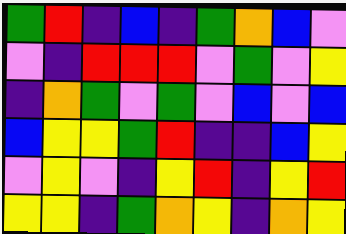[["green", "red", "indigo", "blue", "indigo", "green", "orange", "blue", "violet"], ["violet", "indigo", "red", "red", "red", "violet", "green", "violet", "yellow"], ["indigo", "orange", "green", "violet", "green", "violet", "blue", "violet", "blue"], ["blue", "yellow", "yellow", "green", "red", "indigo", "indigo", "blue", "yellow"], ["violet", "yellow", "violet", "indigo", "yellow", "red", "indigo", "yellow", "red"], ["yellow", "yellow", "indigo", "green", "orange", "yellow", "indigo", "orange", "yellow"]]